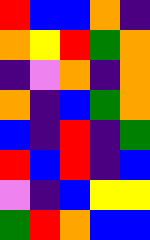[["red", "blue", "blue", "orange", "indigo"], ["orange", "yellow", "red", "green", "orange"], ["indigo", "violet", "orange", "indigo", "orange"], ["orange", "indigo", "blue", "green", "orange"], ["blue", "indigo", "red", "indigo", "green"], ["red", "blue", "red", "indigo", "blue"], ["violet", "indigo", "blue", "yellow", "yellow"], ["green", "red", "orange", "blue", "blue"]]